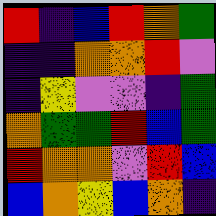[["red", "indigo", "blue", "red", "orange", "green"], ["indigo", "indigo", "orange", "orange", "red", "violet"], ["indigo", "yellow", "violet", "violet", "indigo", "green"], ["orange", "green", "green", "red", "blue", "green"], ["red", "orange", "orange", "violet", "red", "blue"], ["blue", "orange", "yellow", "blue", "orange", "indigo"]]